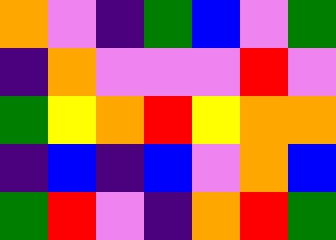[["orange", "violet", "indigo", "green", "blue", "violet", "green"], ["indigo", "orange", "violet", "violet", "violet", "red", "violet"], ["green", "yellow", "orange", "red", "yellow", "orange", "orange"], ["indigo", "blue", "indigo", "blue", "violet", "orange", "blue"], ["green", "red", "violet", "indigo", "orange", "red", "green"]]